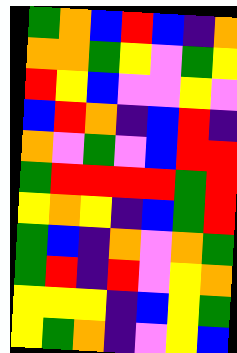[["green", "orange", "blue", "red", "blue", "indigo", "orange"], ["orange", "orange", "green", "yellow", "violet", "green", "yellow"], ["red", "yellow", "blue", "violet", "violet", "yellow", "violet"], ["blue", "red", "orange", "indigo", "blue", "red", "indigo"], ["orange", "violet", "green", "violet", "blue", "red", "red"], ["green", "red", "red", "red", "red", "green", "red"], ["yellow", "orange", "yellow", "indigo", "blue", "green", "red"], ["green", "blue", "indigo", "orange", "violet", "orange", "green"], ["green", "red", "indigo", "red", "violet", "yellow", "orange"], ["yellow", "yellow", "yellow", "indigo", "blue", "yellow", "green"], ["yellow", "green", "orange", "indigo", "violet", "yellow", "blue"]]